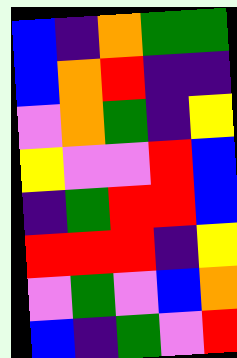[["blue", "indigo", "orange", "green", "green"], ["blue", "orange", "red", "indigo", "indigo"], ["violet", "orange", "green", "indigo", "yellow"], ["yellow", "violet", "violet", "red", "blue"], ["indigo", "green", "red", "red", "blue"], ["red", "red", "red", "indigo", "yellow"], ["violet", "green", "violet", "blue", "orange"], ["blue", "indigo", "green", "violet", "red"]]